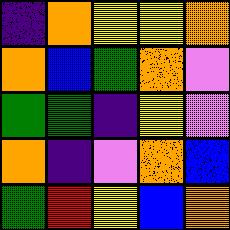[["indigo", "orange", "yellow", "yellow", "orange"], ["orange", "blue", "green", "orange", "violet"], ["green", "green", "indigo", "yellow", "violet"], ["orange", "indigo", "violet", "orange", "blue"], ["green", "red", "yellow", "blue", "orange"]]